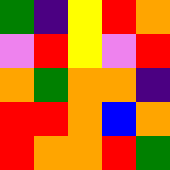[["green", "indigo", "yellow", "red", "orange"], ["violet", "red", "yellow", "violet", "red"], ["orange", "green", "orange", "orange", "indigo"], ["red", "red", "orange", "blue", "orange"], ["red", "orange", "orange", "red", "green"]]